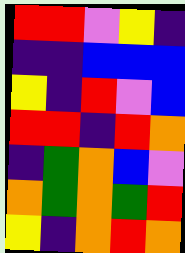[["red", "red", "violet", "yellow", "indigo"], ["indigo", "indigo", "blue", "blue", "blue"], ["yellow", "indigo", "red", "violet", "blue"], ["red", "red", "indigo", "red", "orange"], ["indigo", "green", "orange", "blue", "violet"], ["orange", "green", "orange", "green", "red"], ["yellow", "indigo", "orange", "red", "orange"]]